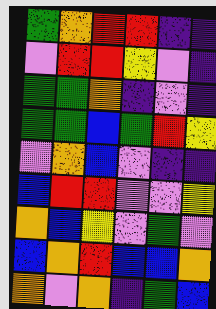[["green", "orange", "red", "red", "indigo", "indigo"], ["violet", "red", "red", "yellow", "violet", "indigo"], ["green", "green", "orange", "indigo", "violet", "indigo"], ["green", "green", "blue", "green", "red", "yellow"], ["violet", "orange", "blue", "violet", "indigo", "indigo"], ["blue", "red", "red", "violet", "violet", "yellow"], ["orange", "blue", "yellow", "violet", "green", "violet"], ["blue", "orange", "red", "blue", "blue", "orange"], ["orange", "violet", "orange", "indigo", "green", "blue"]]